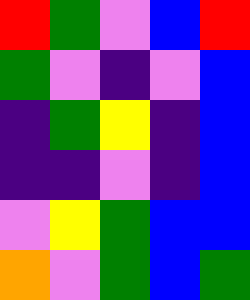[["red", "green", "violet", "blue", "red"], ["green", "violet", "indigo", "violet", "blue"], ["indigo", "green", "yellow", "indigo", "blue"], ["indigo", "indigo", "violet", "indigo", "blue"], ["violet", "yellow", "green", "blue", "blue"], ["orange", "violet", "green", "blue", "green"]]